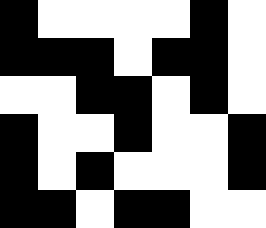[["black", "white", "white", "white", "white", "black", "white"], ["black", "black", "black", "white", "black", "black", "white"], ["white", "white", "black", "black", "white", "black", "white"], ["black", "white", "white", "black", "white", "white", "black"], ["black", "white", "black", "white", "white", "white", "black"], ["black", "black", "white", "black", "black", "white", "white"]]